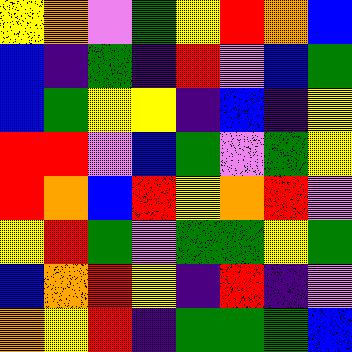[["yellow", "orange", "violet", "green", "yellow", "red", "orange", "blue"], ["blue", "indigo", "green", "indigo", "red", "violet", "blue", "green"], ["blue", "green", "yellow", "yellow", "indigo", "blue", "indigo", "yellow"], ["red", "red", "violet", "blue", "green", "violet", "green", "yellow"], ["red", "orange", "blue", "red", "yellow", "orange", "red", "violet"], ["yellow", "red", "green", "violet", "green", "green", "yellow", "green"], ["blue", "orange", "red", "yellow", "indigo", "red", "indigo", "violet"], ["orange", "yellow", "red", "indigo", "green", "green", "green", "blue"]]